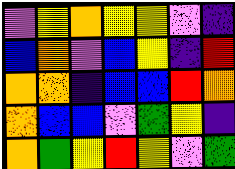[["violet", "yellow", "orange", "yellow", "yellow", "violet", "indigo"], ["blue", "orange", "violet", "blue", "yellow", "indigo", "red"], ["orange", "orange", "indigo", "blue", "blue", "red", "orange"], ["orange", "blue", "blue", "violet", "green", "yellow", "indigo"], ["orange", "green", "yellow", "red", "yellow", "violet", "green"]]